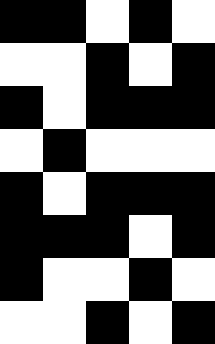[["black", "black", "white", "black", "white"], ["white", "white", "black", "white", "black"], ["black", "white", "black", "black", "black"], ["white", "black", "white", "white", "white"], ["black", "white", "black", "black", "black"], ["black", "black", "black", "white", "black"], ["black", "white", "white", "black", "white"], ["white", "white", "black", "white", "black"]]